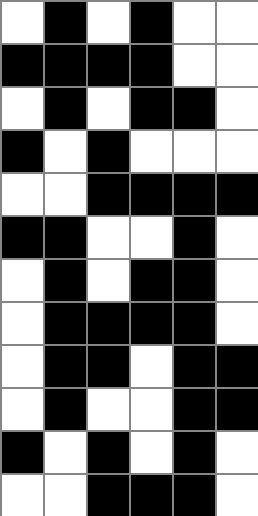[["white", "black", "white", "black", "white", "white"], ["black", "black", "black", "black", "white", "white"], ["white", "black", "white", "black", "black", "white"], ["black", "white", "black", "white", "white", "white"], ["white", "white", "black", "black", "black", "black"], ["black", "black", "white", "white", "black", "white"], ["white", "black", "white", "black", "black", "white"], ["white", "black", "black", "black", "black", "white"], ["white", "black", "black", "white", "black", "black"], ["white", "black", "white", "white", "black", "black"], ["black", "white", "black", "white", "black", "white"], ["white", "white", "black", "black", "black", "white"]]